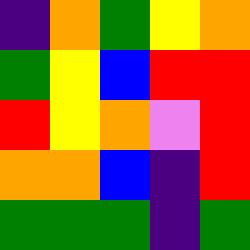[["indigo", "orange", "green", "yellow", "orange"], ["green", "yellow", "blue", "red", "red"], ["red", "yellow", "orange", "violet", "red"], ["orange", "orange", "blue", "indigo", "red"], ["green", "green", "green", "indigo", "green"]]